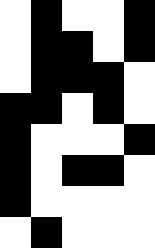[["white", "black", "white", "white", "black"], ["white", "black", "black", "white", "black"], ["white", "black", "black", "black", "white"], ["black", "black", "white", "black", "white"], ["black", "white", "white", "white", "black"], ["black", "white", "black", "black", "white"], ["black", "white", "white", "white", "white"], ["white", "black", "white", "white", "white"]]